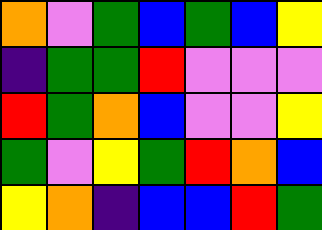[["orange", "violet", "green", "blue", "green", "blue", "yellow"], ["indigo", "green", "green", "red", "violet", "violet", "violet"], ["red", "green", "orange", "blue", "violet", "violet", "yellow"], ["green", "violet", "yellow", "green", "red", "orange", "blue"], ["yellow", "orange", "indigo", "blue", "blue", "red", "green"]]